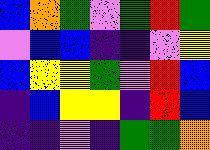[["blue", "orange", "green", "violet", "green", "red", "green"], ["violet", "blue", "blue", "indigo", "indigo", "violet", "yellow"], ["blue", "yellow", "yellow", "green", "violet", "red", "blue"], ["indigo", "blue", "yellow", "yellow", "indigo", "red", "blue"], ["indigo", "indigo", "violet", "indigo", "green", "green", "orange"]]